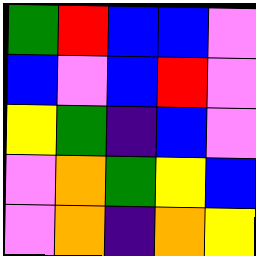[["green", "red", "blue", "blue", "violet"], ["blue", "violet", "blue", "red", "violet"], ["yellow", "green", "indigo", "blue", "violet"], ["violet", "orange", "green", "yellow", "blue"], ["violet", "orange", "indigo", "orange", "yellow"]]